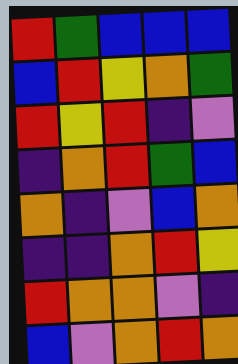[["red", "green", "blue", "blue", "blue"], ["blue", "red", "yellow", "orange", "green"], ["red", "yellow", "red", "indigo", "violet"], ["indigo", "orange", "red", "green", "blue"], ["orange", "indigo", "violet", "blue", "orange"], ["indigo", "indigo", "orange", "red", "yellow"], ["red", "orange", "orange", "violet", "indigo"], ["blue", "violet", "orange", "red", "orange"]]